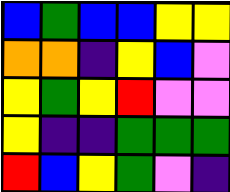[["blue", "green", "blue", "blue", "yellow", "yellow"], ["orange", "orange", "indigo", "yellow", "blue", "violet"], ["yellow", "green", "yellow", "red", "violet", "violet"], ["yellow", "indigo", "indigo", "green", "green", "green"], ["red", "blue", "yellow", "green", "violet", "indigo"]]